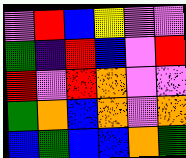[["violet", "red", "blue", "yellow", "violet", "violet"], ["green", "indigo", "red", "blue", "violet", "red"], ["red", "violet", "red", "orange", "violet", "violet"], ["green", "orange", "blue", "orange", "violet", "orange"], ["blue", "green", "blue", "blue", "orange", "green"]]